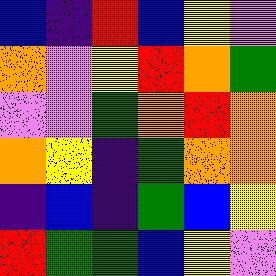[["blue", "indigo", "red", "blue", "yellow", "violet"], ["orange", "violet", "yellow", "red", "orange", "green"], ["violet", "violet", "green", "orange", "red", "orange"], ["orange", "yellow", "indigo", "green", "orange", "orange"], ["indigo", "blue", "indigo", "green", "blue", "yellow"], ["red", "green", "green", "blue", "yellow", "violet"]]